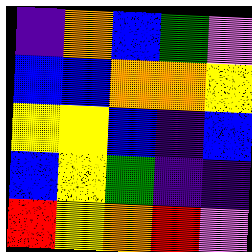[["indigo", "orange", "blue", "green", "violet"], ["blue", "blue", "orange", "orange", "yellow"], ["yellow", "yellow", "blue", "indigo", "blue"], ["blue", "yellow", "green", "indigo", "indigo"], ["red", "yellow", "orange", "red", "violet"]]